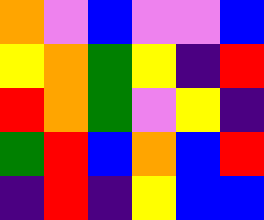[["orange", "violet", "blue", "violet", "violet", "blue"], ["yellow", "orange", "green", "yellow", "indigo", "red"], ["red", "orange", "green", "violet", "yellow", "indigo"], ["green", "red", "blue", "orange", "blue", "red"], ["indigo", "red", "indigo", "yellow", "blue", "blue"]]